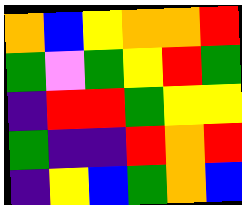[["orange", "blue", "yellow", "orange", "orange", "red"], ["green", "violet", "green", "yellow", "red", "green"], ["indigo", "red", "red", "green", "yellow", "yellow"], ["green", "indigo", "indigo", "red", "orange", "red"], ["indigo", "yellow", "blue", "green", "orange", "blue"]]